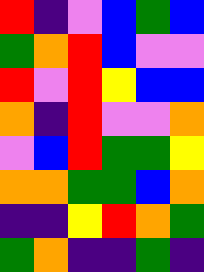[["red", "indigo", "violet", "blue", "green", "blue"], ["green", "orange", "red", "blue", "violet", "violet"], ["red", "violet", "red", "yellow", "blue", "blue"], ["orange", "indigo", "red", "violet", "violet", "orange"], ["violet", "blue", "red", "green", "green", "yellow"], ["orange", "orange", "green", "green", "blue", "orange"], ["indigo", "indigo", "yellow", "red", "orange", "green"], ["green", "orange", "indigo", "indigo", "green", "indigo"]]